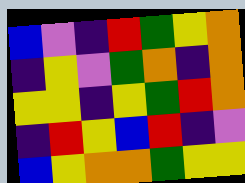[["blue", "violet", "indigo", "red", "green", "yellow", "orange"], ["indigo", "yellow", "violet", "green", "orange", "indigo", "orange"], ["yellow", "yellow", "indigo", "yellow", "green", "red", "orange"], ["indigo", "red", "yellow", "blue", "red", "indigo", "violet"], ["blue", "yellow", "orange", "orange", "green", "yellow", "yellow"]]